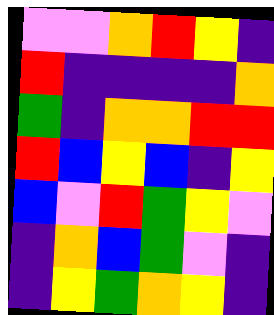[["violet", "violet", "orange", "red", "yellow", "indigo"], ["red", "indigo", "indigo", "indigo", "indigo", "orange"], ["green", "indigo", "orange", "orange", "red", "red"], ["red", "blue", "yellow", "blue", "indigo", "yellow"], ["blue", "violet", "red", "green", "yellow", "violet"], ["indigo", "orange", "blue", "green", "violet", "indigo"], ["indigo", "yellow", "green", "orange", "yellow", "indigo"]]